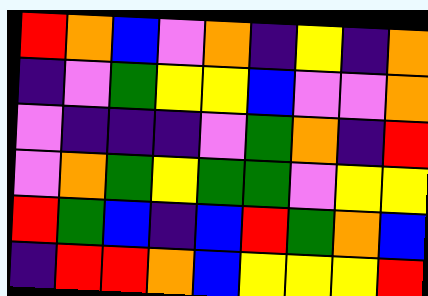[["red", "orange", "blue", "violet", "orange", "indigo", "yellow", "indigo", "orange"], ["indigo", "violet", "green", "yellow", "yellow", "blue", "violet", "violet", "orange"], ["violet", "indigo", "indigo", "indigo", "violet", "green", "orange", "indigo", "red"], ["violet", "orange", "green", "yellow", "green", "green", "violet", "yellow", "yellow"], ["red", "green", "blue", "indigo", "blue", "red", "green", "orange", "blue"], ["indigo", "red", "red", "orange", "blue", "yellow", "yellow", "yellow", "red"]]